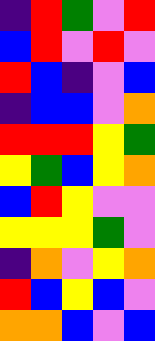[["indigo", "red", "green", "violet", "red"], ["blue", "red", "violet", "red", "violet"], ["red", "blue", "indigo", "violet", "blue"], ["indigo", "blue", "blue", "violet", "orange"], ["red", "red", "red", "yellow", "green"], ["yellow", "green", "blue", "yellow", "orange"], ["blue", "red", "yellow", "violet", "violet"], ["yellow", "yellow", "yellow", "green", "violet"], ["indigo", "orange", "violet", "yellow", "orange"], ["red", "blue", "yellow", "blue", "violet"], ["orange", "orange", "blue", "violet", "blue"]]